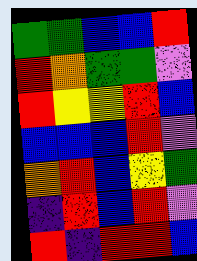[["green", "green", "blue", "blue", "red"], ["red", "orange", "green", "green", "violet"], ["red", "yellow", "yellow", "red", "blue"], ["blue", "blue", "blue", "red", "violet"], ["orange", "red", "blue", "yellow", "green"], ["indigo", "red", "blue", "red", "violet"], ["red", "indigo", "red", "red", "blue"]]